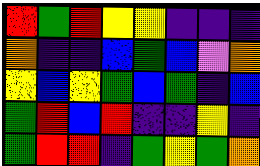[["red", "green", "red", "yellow", "yellow", "indigo", "indigo", "indigo"], ["orange", "indigo", "indigo", "blue", "green", "blue", "violet", "orange"], ["yellow", "blue", "yellow", "green", "blue", "green", "indigo", "blue"], ["green", "red", "blue", "red", "indigo", "indigo", "yellow", "indigo"], ["green", "red", "red", "indigo", "green", "yellow", "green", "orange"]]